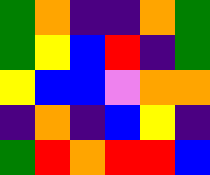[["green", "orange", "indigo", "indigo", "orange", "green"], ["green", "yellow", "blue", "red", "indigo", "green"], ["yellow", "blue", "blue", "violet", "orange", "orange"], ["indigo", "orange", "indigo", "blue", "yellow", "indigo"], ["green", "red", "orange", "red", "red", "blue"]]